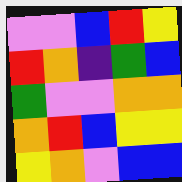[["violet", "violet", "blue", "red", "yellow"], ["red", "orange", "indigo", "green", "blue"], ["green", "violet", "violet", "orange", "orange"], ["orange", "red", "blue", "yellow", "yellow"], ["yellow", "orange", "violet", "blue", "blue"]]